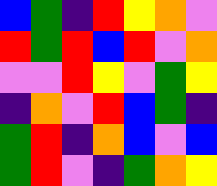[["blue", "green", "indigo", "red", "yellow", "orange", "violet"], ["red", "green", "red", "blue", "red", "violet", "orange"], ["violet", "violet", "red", "yellow", "violet", "green", "yellow"], ["indigo", "orange", "violet", "red", "blue", "green", "indigo"], ["green", "red", "indigo", "orange", "blue", "violet", "blue"], ["green", "red", "violet", "indigo", "green", "orange", "yellow"]]